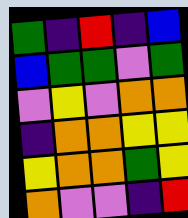[["green", "indigo", "red", "indigo", "blue"], ["blue", "green", "green", "violet", "green"], ["violet", "yellow", "violet", "orange", "orange"], ["indigo", "orange", "orange", "yellow", "yellow"], ["yellow", "orange", "orange", "green", "yellow"], ["orange", "violet", "violet", "indigo", "red"]]